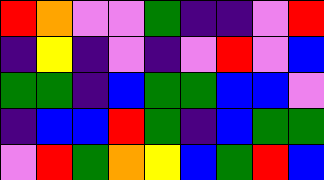[["red", "orange", "violet", "violet", "green", "indigo", "indigo", "violet", "red"], ["indigo", "yellow", "indigo", "violet", "indigo", "violet", "red", "violet", "blue"], ["green", "green", "indigo", "blue", "green", "green", "blue", "blue", "violet"], ["indigo", "blue", "blue", "red", "green", "indigo", "blue", "green", "green"], ["violet", "red", "green", "orange", "yellow", "blue", "green", "red", "blue"]]